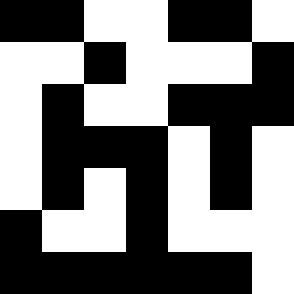[["black", "black", "white", "white", "black", "black", "white"], ["white", "white", "black", "white", "white", "white", "black"], ["white", "black", "white", "white", "black", "black", "black"], ["white", "black", "black", "black", "white", "black", "white"], ["white", "black", "white", "black", "white", "black", "white"], ["black", "white", "white", "black", "white", "white", "white"], ["black", "black", "black", "black", "black", "black", "white"]]